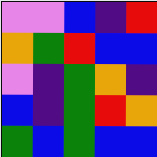[["violet", "violet", "blue", "indigo", "red"], ["orange", "green", "red", "blue", "blue"], ["violet", "indigo", "green", "orange", "indigo"], ["blue", "indigo", "green", "red", "orange"], ["green", "blue", "green", "blue", "blue"]]